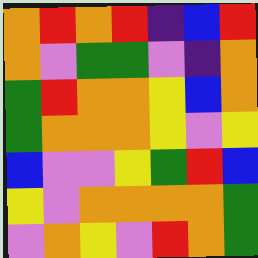[["orange", "red", "orange", "red", "indigo", "blue", "red"], ["orange", "violet", "green", "green", "violet", "indigo", "orange"], ["green", "red", "orange", "orange", "yellow", "blue", "orange"], ["green", "orange", "orange", "orange", "yellow", "violet", "yellow"], ["blue", "violet", "violet", "yellow", "green", "red", "blue"], ["yellow", "violet", "orange", "orange", "orange", "orange", "green"], ["violet", "orange", "yellow", "violet", "red", "orange", "green"]]